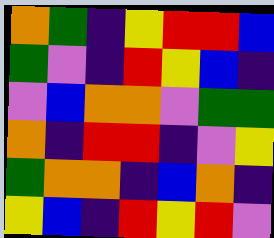[["orange", "green", "indigo", "yellow", "red", "red", "blue"], ["green", "violet", "indigo", "red", "yellow", "blue", "indigo"], ["violet", "blue", "orange", "orange", "violet", "green", "green"], ["orange", "indigo", "red", "red", "indigo", "violet", "yellow"], ["green", "orange", "orange", "indigo", "blue", "orange", "indigo"], ["yellow", "blue", "indigo", "red", "yellow", "red", "violet"]]